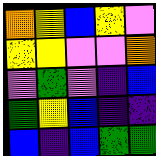[["orange", "yellow", "blue", "yellow", "violet"], ["yellow", "yellow", "violet", "violet", "orange"], ["violet", "green", "violet", "indigo", "blue"], ["green", "yellow", "blue", "indigo", "indigo"], ["blue", "indigo", "blue", "green", "green"]]